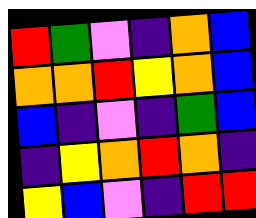[["red", "green", "violet", "indigo", "orange", "blue"], ["orange", "orange", "red", "yellow", "orange", "blue"], ["blue", "indigo", "violet", "indigo", "green", "blue"], ["indigo", "yellow", "orange", "red", "orange", "indigo"], ["yellow", "blue", "violet", "indigo", "red", "red"]]